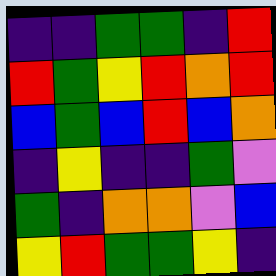[["indigo", "indigo", "green", "green", "indigo", "red"], ["red", "green", "yellow", "red", "orange", "red"], ["blue", "green", "blue", "red", "blue", "orange"], ["indigo", "yellow", "indigo", "indigo", "green", "violet"], ["green", "indigo", "orange", "orange", "violet", "blue"], ["yellow", "red", "green", "green", "yellow", "indigo"]]